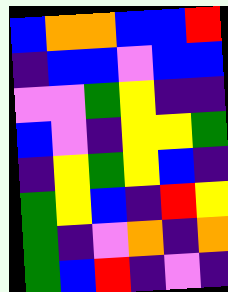[["blue", "orange", "orange", "blue", "blue", "red"], ["indigo", "blue", "blue", "violet", "blue", "blue"], ["violet", "violet", "green", "yellow", "indigo", "indigo"], ["blue", "violet", "indigo", "yellow", "yellow", "green"], ["indigo", "yellow", "green", "yellow", "blue", "indigo"], ["green", "yellow", "blue", "indigo", "red", "yellow"], ["green", "indigo", "violet", "orange", "indigo", "orange"], ["green", "blue", "red", "indigo", "violet", "indigo"]]